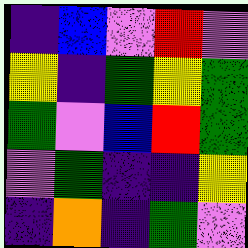[["indigo", "blue", "violet", "red", "violet"], ["yellow", "indigo", "green", "yellow", "green"], ["green", "violet", "blue", "red", "green"], ["violet", "green", "indigo", "indigo", "yellow"], ["indigo", "orange", "indigo", "green", "violet"]]